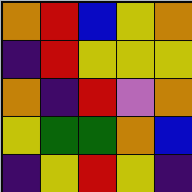[["orange", "red", "blue", "yellow", "orange"], ["indigo", "red", "yellow", "yellow", "yellow"], ["orange", "indigo", "red", "violet", "orange"], ["yellow", "green", "green", "orange", "blue"], ["indigo", "yellow", "red", "yellow", "indigo"]]